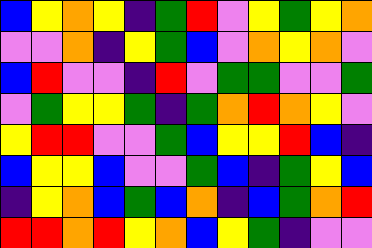[["blue", "yellow", "orange", "yellow", "indigo", "green", "red", "violet", "yellow", "green", "yellow", "orange"], ["violet", "violet", "orange", "indigo", "yellow", "green", "blue", "violet", "orange", "yellow", "orange", "violet"], ["blue", "red", "violet", "violet", "indigo", "red", "violet", "green", "green", "violet", "violet", "green"], ["violet", "green", "yellow", "yellow", "green", "indigo", "green", "orange", "red", "orange", "yellow", "violet"], ["yellow", "red", "red", "violet", "violet", "green", "blue", "yellow", "yellow", "red", "blue", "indigo"], ["blue", "yellow", "yellow", "blue", "violet", "violet", "green", "blue", "indigo", "green", "yellow", "blue"], ["indigo", "yellow", "orange", "blue", "green", "blue", "orange", "indigo", "blue", "green", "orange", "red"], ["red", "red", "orange", "red", "yellow", "orange", "blue", "yellow", "green", "indigo", "violet", "violet"]]